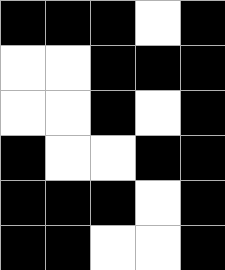[["black", "black", "black", "white", "black"], ["white", "white", "black", "black", "black"], ["white", "white", "black", "white", "black"], ["black", "white", "white", "black", "black"], ["black", "black", "black", "white", "black"], ["black", "black", "white", "white", "black"]]